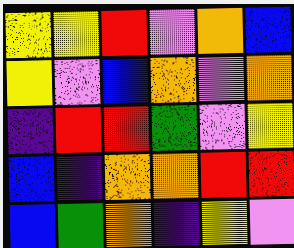[["yellow", "yellow", "red", "violet", "orange", "blue"], ["yellow", "violet", "blue", "orange", "violet", "orange"], ["indigo", "red", "red", "green", "violet", "yellow"], ["blue", "indigo", "orange", "orange", "red", "red"], ["blue", "green", "orange", "indigo", "yellow", "violet"]]